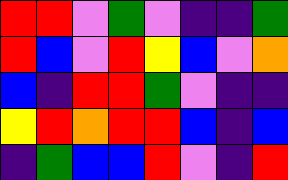[["red", "red", "violet", "green", "violet", "indigo", "indigo", "green"], ["red", "blue", "violet", "red", "yellow", "blue", "violet", "orange"], ["blue", "indigo", "red", "red", "green", "violet", "indigo", "indigo"], ["yellow", "red", "orange", "red", "red", "blue", "indigo", "blue"], ["indigo", "green", "blue", "blue", "red", "violet", "indigo", "red"]]